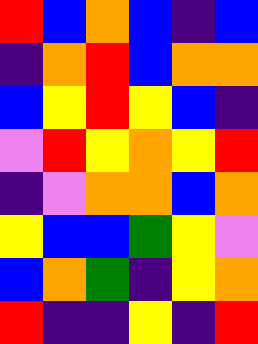[["red", "blue", "orange", "blue", "indigo", "blue"], ["indigo", "orange", "red", "blue", "orange", "orange"], ["blue", "yellow", "red", "yellow", "blue", "indigo"], ["violet", "red", "yellow", "orange", "yellow", "red"], ["indigo", "violet", "orange", "orange", "blue", "orange"], ["yellow", "blue", "blue", "green", "yellow", "violet"], ["blue", "orange", "green", "indigo", "yellow", "orange"], ["red", "indigo", "indigo", "yellow", "indigo", "red"]]